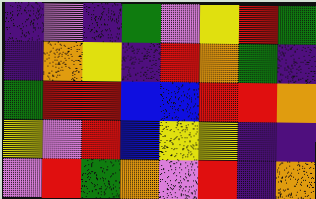[["indigo", "violet", "indigo", "green", "violet", "yellow", "red", "green"], ["indigo", "orange", "yellow", "indigo", "red", "orange", "green", "indigo"], ["green", "red", "red", "blue", "blue", "red", "red", "orange"], ["yellow", "violet", "red", "blue", "yellow", "yellow", "indigo", "indigo"], ["violet", "red", "green", "orange", "violet", "red", "indigo", "orange"]]